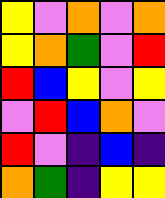[["yellow", "violet", "orange", "violet", "orange"], ["yellow", "orange", "green", "violet", "red"], ["red", "blue", "yellow", "violet", "yellow"], ["violet", "red", "blue", "orange", "violet"], ["red", "violet", "indigo", "blue", "indigo"], ["orange", "green", "indigo", "yellow", "yellow"]]